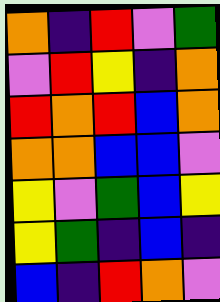[["orange", "indigo", "red", "violet", "green"], ["violet", "red", "yellow", "indigo", "orange"], ["red", "orange", "red", "blue", "orange"], ["orange", "orange", "blue", "blue", "violet"], ["yellow", "violet", "green", "blue", "yellow"], ["yellow", "green", "indigo", "blue", "indigo"], ["blue", "indigo", "red", "orange", "violet"]]